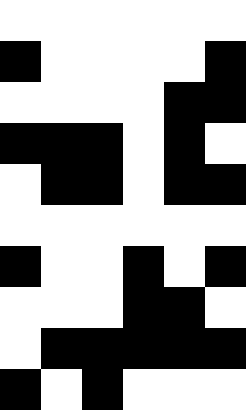[["white", "white", "white", "white", "white", "white"], ["black", "white", "white", "white", "white", "black"], ["white", "white", "white", "white", "black", "black"], ["black", "black", "black", "white", "black", "white"], ["white", "black", "black", "white", "black", "black"], ["white", "white", "white", "white", "white", "white"], ["black", "white", "white", "black", "white", "black"], ["white", "white", "white", "black", "black", "white"], ["white", "black", "black", "black", "black", "black"], ["black", "white", "black", "white", "white", "white"]]